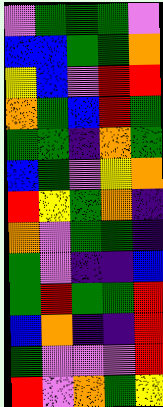[["violet", "green", "green", "green", "violet"], ["blue", "blue", "green", "green", "orange"], ["yellow", "blue", "violet", "red", "red"], ["orange", "green", "blue", "red", "green"], ["green", "green", "indigo", "orange", "green"], ["blue", "green", "violet", "yellow", "orange"], ["red", "yellow", "green", "orange", "indigo"], ["orange", "violet", "green", "green", "indigo"], ["green", "violet", "indigo", "indigo", "blue"], ["green", "red", "green", "green", "red"], ["blue", "orange", "indigo", "indigo", "red"], ["green", "violet", "violet", "violet", "red"], ["red", "violet", "orange", "green", "yellow"]]